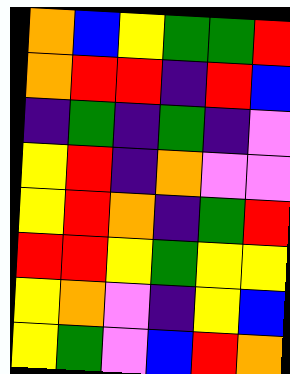[["orange", "blue", "yellow", "green", "green", "red"], ["orange", "red", "red", "indigo", "red", "blue"], ["indigo", "green", "indigo", "green", "indigo", "violet"], ["yellow", "red", "indigo", "orange", "violet", "violet"], ["yellow", "red", "orange", "indigo", "green", "red"], ["red", "red", "yellow", "green", "yellow", "yellow"], ["yellow", "orange", "violet", "indigo", "yellow", "blue"], ["yellow", "green", "violet", "blue", "red", "orange"]]